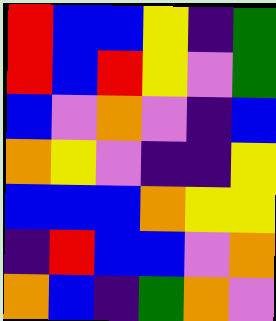[["red", "blue", "blue", "yellow", "indigo", "green"], ["red", "blue", "red", "yellow", "violet", "green"], ["blue", "violet", "orange", "violet", "indigo", "blue"], ["orange", "yellow", "violet", "indigo", "indigo", "yellow"], ["blue", "blue", "blue", "orange", "yellow", "yellow"], ["indigo", "red", "blue", "blue", "violet", "orange"], ["orange", "blue", "indigo", "green", "orange", "violet"]]